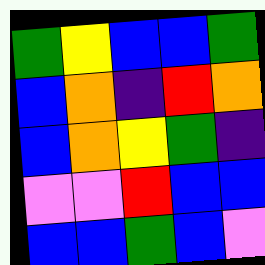[["green", "yellow", "blue", "blue", "green"], ["blue", "orange", "indigo", "red", "orange"], ["blue", "orange", "yellow", "green", "indigo"], ["violet", "violet", "red", "blue", "blue"], ["blue", "blue", "green", "blue", "violet"]]